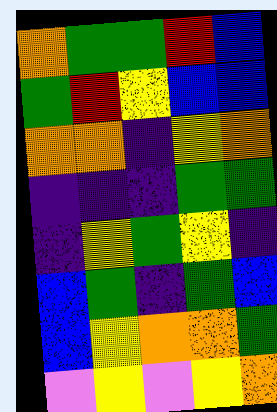[["orange", "green", "green", "red", "blue"], ["green", "red", "yellow", "blue", "blue"], ["orange", "orange", "indigo", "yellow", "orange"], ["indigo", "indigo", "indigo", "green", "green"], ["indigo", "yellow", "green", "yellow", "indigo"], ["blue", "green", "indigo", "green", "blue"], ["blue", "yellow", "orange", "orange", "green"], ["violet", "yellow", "violet", "yellow", "orange"]]